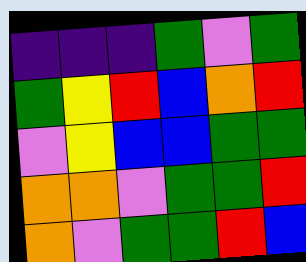[["indigo", "indigo", "indigo", "green", "violet", "green"], ["green", "yellow", "red", "blue", "orange", "red"], ["violet", "yellow", "blue", "blue", "green", "green"], ["orange", "orange", "violet", "green", "green", "red"], ["orange", "violet", "green", "green", "red", "blue"]]